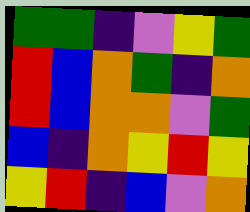[["green", "green", "indigo", "violet", "yellow", "green"], ["red", "blue", "orange", "green", "indigo", "orange"], ["red", "blue", "orange", "orange", "violet", "green"], ["blue", "indigo", "orange", "yellow", "red", "yellow"], ["yellow", "red", "indigo", "blue", "violet", "orange"]]